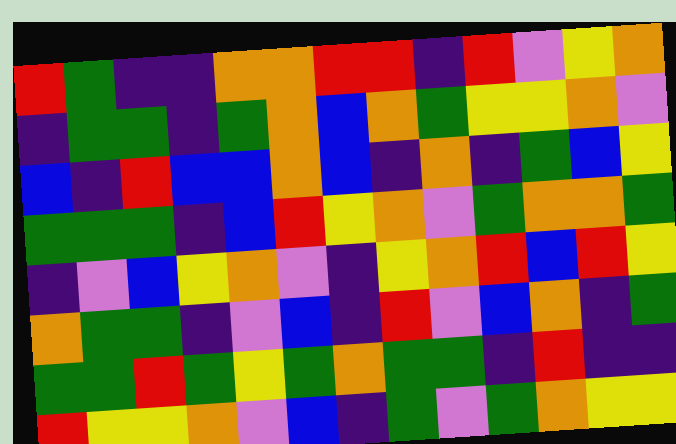[["red", "green", "indigo", "indigo", "orange", "orange", "red", "red", "indigo", "red", "violet", "yellow", "orange"], ["indigo", "green", "green", "indigo", "green", "orange", "blue", "orange", "green", "yellow", "yellow", "orange", "violet"], ["blue", "indigo", "red", "blue", "blue", "orange", "blue", "indigo", "orange", "indigo", "green", "blue", "yellow"], ["green", "green", "green", "indigo", "blue", "red", "yellow", "orange", "violet", "green", "orange", "orange", "green"], ["indigo", "violet", "blue", "yellow", "orange", "violet", "indigo", "yellow", "orange", "red", "blue", "red", "yellow"], ["orange", "green", "green", "indigo", "violet", "blue", "indigo", "red", "violet", "blue", "orange", "indigo", "green"], ["green", "green", "red", "green", "yellow", "green", "orange", "green", "green", "indigo", "red", "indigo", "indigo"], ["red", "yellow", "yellow", "orange", "violet", "blue", "indigo", "green", "violet", "green", "orange", "yellow", "yellow"]]